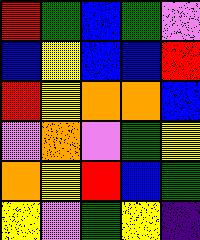[["red", "green", "blue", "green", "violet"], ["blue", "yellow", "blue", "blue", "red"], ["red", "yellow", "orange", "orange", "blue"], ["violet", "orange", "violet", "green", "yellow"], ["orange", "yellow", "red", "blue", "green"], ["yellow", "violet", "green", "yellow", "indigo"]]